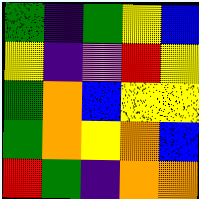[["green", "indigo", "green", "yellow", "blue"], ["yellow", "indigo", "violet", "red", "yellow"], ["green", "orange", "blue", "yellow", "yellow"], ["green", "orange", "yellow", "orange", "blue"], ["red", "green", "indigo", "orange", "orange"]]